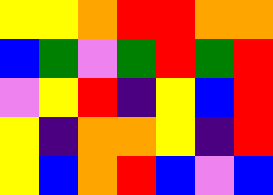[["yellow", "yellow", "orange", "red", "red", "orange", "orange"], ["blue", "green", "violet", "green", "red", "green", "red"], ["violet", "yellow", "red", "indigo", "yellow", "blue", "red"], ["yellow", "indigo", "orange", "orange", "yellow", "indigo", "red"], ["yellow", "blue", "orange", "red", "blue", "violet", "blue"]]